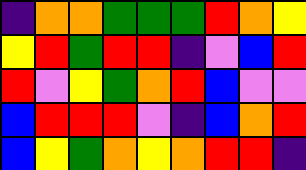[["indigo", "orange", "orange", "green", "green", "green", "red", "orange", "yellow"], ["yellow", "red", "green", "red", "red", "indigo", "violet", "blue", "red"], ["red", "violet", "yellow", "green", "orange", "red", "blue", "violet", "violet"], ["blue", "red", "red", "red", "violet", "indigo", "blue", "orange", "red"], ["blue", "yellow", "green", "orange", "yellow", "orange", "red", "red", "indigo"]]